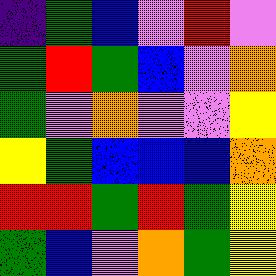[["indigo", "green", "blue", "violet", "red", "violet"], ["green", "red", "green", "blue", "violet", "orange"], ["green", "violet", "orange", "violet", "violet", "yellow"], ["yellow", "green", "blue", "blue", "blue", "orange"], ["red", "red", "green", "red", "green", "yellow"], ["green", "blue", "violet", "orange", "green", "yellow"]]